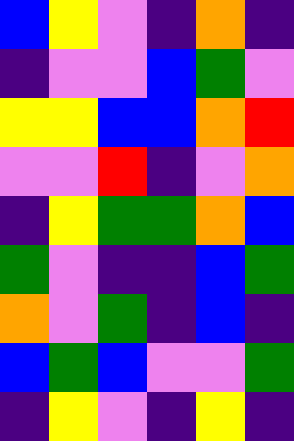[["blue", "yellow", "violet", "indigo", "orange", "indigo"], ["indigo", "violet", "violet", "blue", "green", "violet"], ["yellow", "yellow", "blue", "blue", "orange", "red"], ["violet", "violet", "red", "indigo", "violet", "orange"], ["indigo", "yellow", "green", "green", "orange", "blue"], ["green", "violet", "indigo", "indigo", "blue", "green"], ["orange", "violet", "green", "indigo", "blue", "indigo"], ["blue", "green", "blue", "violet", "violet", "green"], ["indigo", "yellow", "violet", "indigo", "yellow", "indigo"]]